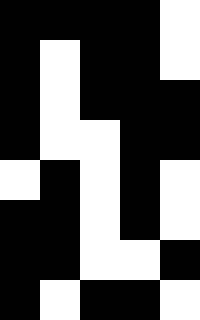[["black", "black", "black", "black", "white"], ["black", "white", "black", "black", "white"], ["black", "white", "black", "black", "black"], ["black", "white", "white", "black", "black"], ["white", "black", "white", "black", "white"], ["black", "black", "white", "black", "white"], ["black", "black", "white", "white", "black"], ["black", "white", "black", "black", "white"]]